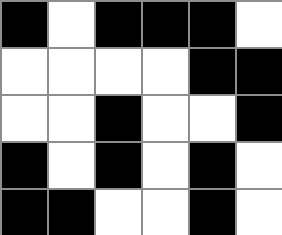[["black", "white", "black", "black", "black", "white"], ["white", "white", "white", "white", "black", "black"], ["white", "white", "black", "white", "white", "black"], ["black", "white", "black", "white", "black", "white"], ["black", "black", "white", "white", "black", "white"]]